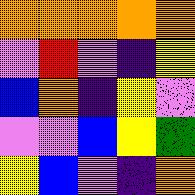[["orange", "orange", "orange", "orange", "orange"], ["violet", "red", "violet", "indigo", "yellow"], ["blue", "orange", "indigo", "yellow", "violet"], ["violet", "violet", "blue", "yellow", "green"], ["yellow", "blue", "violet", "indigo", "orange"]]